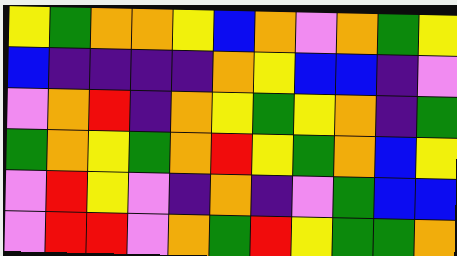[["yellow", "green", "orange", "orange", "yellow", "blue", "orange", "violet", "orange", "green", "yellow"], ["blue", "indigo", "indigo", "indigo", "indigo", "orange", "yellow", "blue", "blue", "indigo", "violet"], ["violet", "orange", "red", "indigo", "orange", "yellow", "green", "yellow", "orange", "indigo", "green"], ["green", "orange", "yellow", "green", "orange", "red", "yellow", "green", "orange", "blue", "yellow"], ["violet", "red", "yellow", "violet", "indigo", "orange", "indigo", "violet", "green", "blue", "blue"], ["violet", "red", "red", "violet", "orange", "green", "red", "yellow", "green", "green", "orange"]]